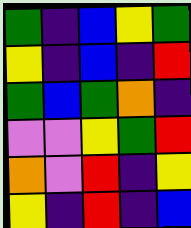[["green", "indigo", "blue", "yellow", "green"], ["yellow", "indigo", "blue", "indigo", "red"], ["green", "blue", "green", "orange", "indigo"], ["violet", "violet", "yellow", "green", "red"], ["orange", "violet", "red", "indigo", "yellow"], ["yellow", "indigo", "red", "indigo", "blue"]]